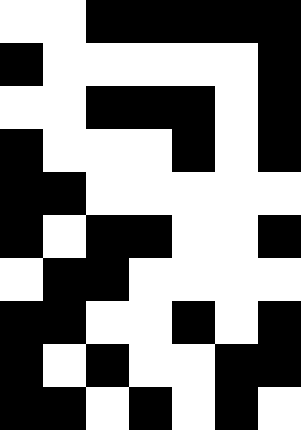[["white", "white", "black", "black", "black", "black", "black"], ["black", "white", "white", "white", "white", "white", "black"], ["white", "white", "black", "black", "black", "white", "black"], ["black", "white", "white", "white", "black", "white", "black"], ["black", "black", "white", "white", "white", "white", "white"], ["black", "white", "black", "black", "white", "white", "black"], ["white", "black", "black", "white", "white", "white", "white"], ["black", "black", "white", "white", "black", "white", "black"], ["black", "white", "black", "white", "white", "black", "black"], ["black", "black", "white", "black", "white", "black", "white"]]